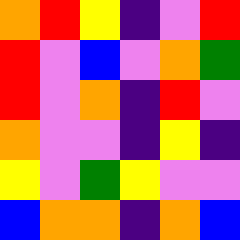[["orange", "red", "yellow", "indigo", "violet", "red"], ["red", "violet", "blue", "violet", "orange", "green"], ["red", "violet", "orange", "indigo", "red", "violet"], ["orange", "violet", "violet", "indigo", "yellow", "indigo"], ["yellow", "violet", "green", "yellow", "violet", "violet"], ["blue", "orange", "orange", "indigo", "orange", "blue"]]